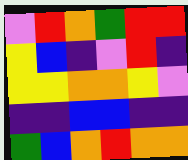[["violet", "red", "orange", "green", "red", "red"], ["yellow", "blue", "indigo", "violet", "red", "indigo"], ["yellow", "yellow", "orange", "orange", "yellow", "violet"], ["indigo", "indigo", "blue", "blue", "indigo", "indigo"], ["green", "blue", "orange", "red", "orange", "orange"]]